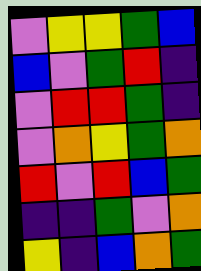[["violet", "yellow", "yellow", "green", "blue"], ["blue", "violet", "green", "red", "indigo"], ["violet", "red", "red", "green", "indigo"], ["violet", "orange", "yellow", "green", "orange"], ["red", "violet", "red", "blue", "green"], ["indigo", "indigo", "green", "violet", "orange"], ["yellow", "indigo", "blue", "orange", "green"]]